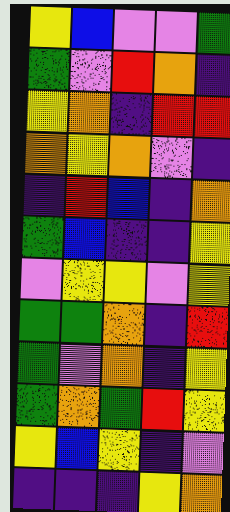[["yellow", "blue", "violet", "violet", "green"], ["green", "violet", "red", "orange", "indigo"], ["yellow", "orange", "indigo", "red", "red"], ["orange", "yellow", "orange", "violet", "indigo"], ["indigo", "red", "blue", "indigo", "orange"], ["green", "blue", "indigo", "indigo", "yellow"], ["violet", "yellow", "yellow", "violet", "yellow"], ["green", "green", "orange", "indigo", "red"], ["green", "violet", "orange", "indigo", "yellow"], ["green", "orange", "green", "red", "yellow"], ["yellow", "blue", "yellow", "indigo", "violet"], ["indigo", "indigo", "indigo", "yellow", "orange"]]